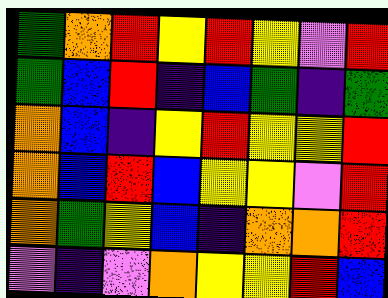[["green", "orange", "red", "yellow", "red", "yellow", "violet", "red"], ["green", "blue", "red", "indigo", "blue", "green", "indigo", "green"], ["orange", "blue", "indigo", "yellow", "red", "yellow", "yellow", "red"], ["orange", "blue", "red", "blue", "yellow", "yellow", "violet", "red"], ["orange", "green", "yellow", "blue", "indigo", "orange", "orange", "red"], ["violet", "indigo", "violet", "orange", "yellow", "yellow", "red", "blue"]]